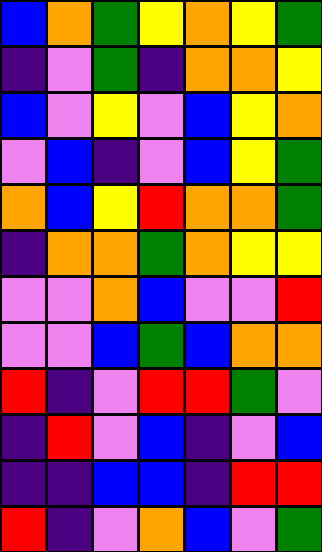[["blue", "orange", "green", "yellow", "orange", "yellow", "green"], ["indigo", "violet", "green", "indigo", "orange", "orange", "yellow"], ["blue", "violet", "yellow", "violet", "blue", "yellow", "orange"], ["violet", "blue", "indigo", "violet", "blue", "yellow", "green"], ["orange", "blue", "yellow", "red", "orange", "orange", "green"], ["indigo", "orange", "orange", "green", "orange", "yellow", "yellow"], ["violet", "violet", "orange", "blue", "violet", "violet", "red"], ["violet", "violet", "blue", "green", "blue", "orange", "orange"], ["red", "indigo", "violet", "red", "red", "green", "violet"], ["indigo", "red", "violet", "blue", "indigo", "violet", "blue"], ["indigo", "indigo", "blue", "blue", "indigo", "red", "red"], ["red", "indigo", "violet", "orange", "blue", "violet", "green"]]